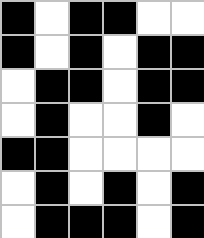[["black", "white", "black", "black", "white", "white"], ["black", "white", "black", "white", "black", "black"], ["white", "black", "black", "white", "black", "black"], ["white", "black", "white", "white", "black", "white"], ["black", "black", "white", "white", "white", "white"], ["white", "black", "white", "black", "white", "black"], ["white", "black", "black", "black", "white", "black"]]